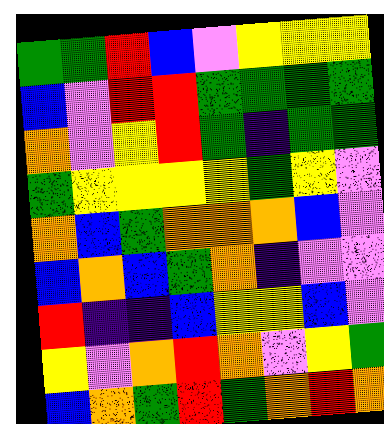[["green", "green", "red", "blue", "violet", "yellow", "yellow", "yellow"], ["blue", "violet", "red", "red", "green", "green", "green", "green"], ["orange", "violet", "yellow", "red", "green", "indigo", "green", "green"], ["green", "yellow", "yellow", "yellow", "yellow", "green", "yellow", "violet"], ["orange", "blue", "green", "orange", "orange", "orange", "blue", "violet"], ["blue", "orange", "blue", "green", "orange", "indigo", "violet", "violet"], ["red", "indigo", "indigo", "blue", "yellow", "yellow", "blue", "violet"], ["yellow", "violet", "orange", "red", "orange", "violet", "yellow", "green"], ["blue", "orange", "green", "red", "green", "orange", "red", "orange"]]